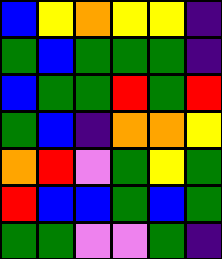[["blue", "yellow", "orange", "yellow", "yellow", "indigo"], ["green", "blue", "green", "green", "green", "indigo"], ["blue", "green", "green", "red", "green", "red"], ["green", "blue", "indigo", "orange", "orange", "yellow"], ["orange", "red", "violet", "green", "yellow", "green"], ["red", "blue", "blue", "green", "blue", "green"], ["green", "green", "violet", "violet", "green", "indigo"]]